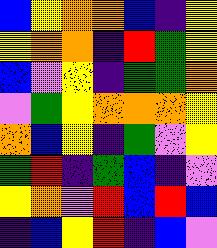[["blue", "yellow", "orange", "orange", "blue", "indigo", "yellow"], ["yellow", "orange", "orange", "indigo", "red", "green", "yellow"], ["blue", "violet", "yellow", "indigo", "green", "green", "orange"], ["violet", "green", "yellow", "orange", "orange", "orange", "yellow"], ["orange", "blue", "yellow", "indigo", "green", "violet", "yellow"], ["green", "red", "indigo", "green", "blue", "indigo", "violet"], ["yellow", "orange", "violet", "red", "blue", "red", "blue"], ["indigo", "blue", "yellow", "red", "indigo", "blue", "violet"]]